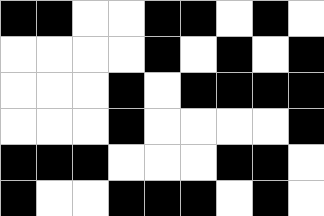[["black", "black", "white", "white", "black", "black", "white", "black", "white"], ["white", "white", "white", "white", "black", "white", "black", "white", "black"], ["white", "white", "white", "black", "white", "black", "black", "black", "black"], ["white", "white", "white", "black", "white", "white", "white", "white", "black"], ["black", "black", "black", "white", "white", "white", "black", "black", "white"], ["black", "white", "white", "black", "black", "black", "white", "black", "white"]]